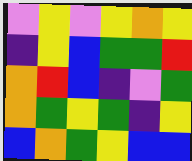[["violet", "yellow", "violet", "yellow", "orange", "yellow"], ["indigo", "yellow", "blue", "green", "green", "red"], ["orange", "red", "blue", "indigo", "violet", "green"], ["orange", "green", "yellow", "green", "indigo", "yellow"], ["blue", "orange", "green", "yellow", "blue", "blue"]]